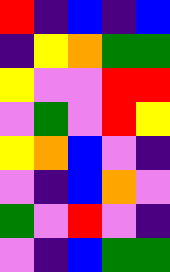[["red", "indigo", "blue", "indigo", "blue"], ["indigo", "yellow", "orange", "green", "green"], ["yellow", "violet", "violet", "red", "red"], ["violet", "green", "violet", "red", "yellow"], ["yellow", "orange", "blue", "violet", "indigo"], ["violet", "indigo", "blue", "orange", "violet"], ["green", "violet", "red", "violet", "indigo"], ["violet", "indigo", "blue", "green", "green"]]